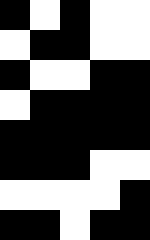[["black", "white", "black", "white", "white"], ["white", "black", "black", "white", "white"], ["black", "white", "white", "black", "black"], ["white", "black", "black", "black", "black"], ["black", "black", "black", "black", "black"], ["black", "black", "black", "white", "white"], ["white", "white", "white", "white", "black"], ["black", "black", "white", "black", "black"]]